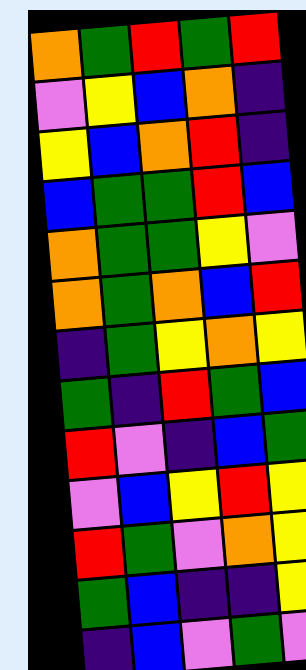[["orange", "green", "red", "green", "red"], ["violet", "yellow", "blue", "orange", "indigo"], ["yellow", "blue", "orange", "red", "indigo"], ["blue", "green", "green", "red", "blue"], ["orange", "green", "green", "yellow", "violet"], ["orange", "green", "orange", "blue", "red"], ["indigo", "green", "yellow", "orange", "yellow"], ["green", "indigo", "red", "green", "blue"], ["red", "violet", "indigo", "blue", "green"], ["violet", "blue", "yellow", "red", "yellow"], ["red", "green", "violet", "orange", "yellow"], ["green", "blue", "indigo", "indigo", "yellow"], ["indigo", "blue", "violet", "green", "violet"]]